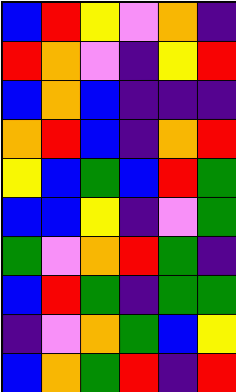[["blue", "red", "yellow", "violet", "orange", "indigo"], ["red", "orange", "violet", "indigo", "yellow", "red"], ["blue", "orange", "blue", "indigo", "indigo", "indigo"], ["orange", "red", "blue", "indigo", "orange", "red"], ["yellow", "blue", "green", "blue", "red", "green"], ["blue", "blue", "yellow", "indigo", "violet", "green"], ["green", "violet", "orange", "red", "green", "indigo"], ["blue", "red", "green", "indigo", "green", "green"], ["indigo", "violet", "orange", "green", "blue", "yellow"], ["blue", "orange", "green", "red", "indigo", "red"]]